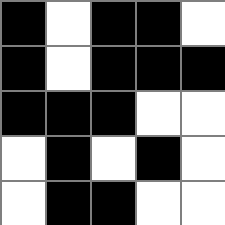[["black", "white", "black", "black", "white"], ["black", "white", "black", "black", "black"], ["black", "black", "black", "white", "white"], ["white", "black", "white", "black", "white"], ["white", "black", "black", "white", "white"]]